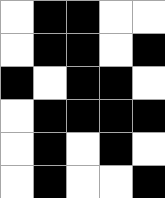[["white", "black", "black", "white", "white"], ["white", "black", "black", "white", "black"], ["black", "white", "black", "black", "white"], ["white", "black", "black", "black", "black"], ["white", "black", "white", "black", "white"], ["white", "black", "white", "white", "black"]]